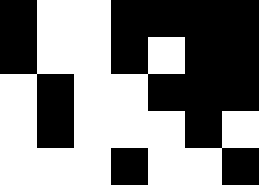[["black", "white", "white", "black", "black", "black", "black"], ["black", "white", "white", "black", "white", "black", "black"], ["white", "black", "white", "white", "black", "black", "black"], ["white", "black", "white", "white", "white", "black", "white"], ["white", "white", "white", "black", "white", "white", "black"]]